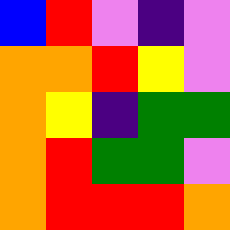[["blue", "red", "violet", "indigo", "violet"], ["orange", "orange", "red", "yellow", "violet"], ["orange", "yellow", "indigo", "green", "green"], ["orange", "red", "green", "green", "violet"], ["orange", "red", "red", "red", "orange"]]